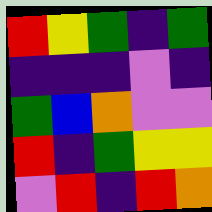[["red", "yellow", "green", "indigo", "green"], ["indigo", "indigo", "indigo", "violet", "indigo"], ["green", "blue", "orange", "violet", "violet"], ["red", "indigo", "green", "yellow", "yellow"], ["violet", "red", "indigo", "red", "orange"]]